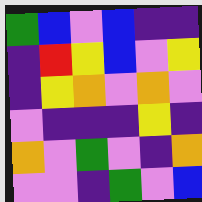[["green", "blue", "violet", "blue", "indigo", "indigo"], ["indigo", "red", "yellow", "blue", "violet", "yellow"], ["indigo", "yellow", "orange", "violet", "orange", "violet"], ["violet", "indigo", "indigo", "indigo", "yellow", "indigo"], ["orange", "violet", "green", "violet", "indigo", "orange"], ["violet", "violet", "indigo", "green", "violet", "blue"]]